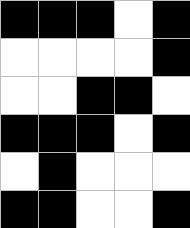[["black", "black", "black", "white", "black"], ["white", "white", "white", "white", "black"], ["white", "white", "black", "black", "white"], ["black", "black", "black", "white", "black"], ["white", "black", "white", "white", "white"], ["black", "black", "white", "white", "black"]]